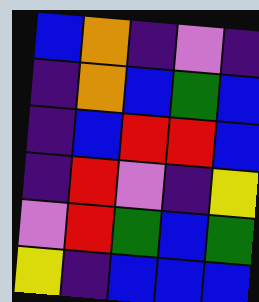[["blue", "orange", "indigo", "violet", "indigo"], ["indigo", "orange", "blue", "green", "blue"], ["indigo", "blue", "red", "red", "blue"], ["indigo", "red", "violet", "indigo", "yellow"], ["violet", "red", "green", "blue", "green"], ["yellow", "indigo", "blue", "blue", "blue"]]